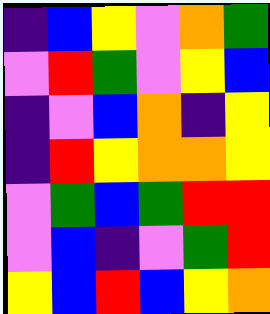[["indigo", "blue", "yellow", "violet", "orange", "green"], ["violet", "red", "green", "violet", "yellow", "blue"], ["indigo", "violet", "blue", "orange", "indigo", "yellow"], ["indigo", "red", "yellow", "orange", "orange", "yellow"], ["violet", "green", "blue", "green", "red", "red"], ["violet", "blue", "indigo", "violet", "green", "red"], ["yellow", "blue", "red", "blue", "yellow", "orange"]]